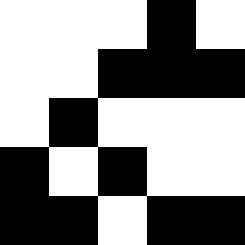[["white", "white", "white", "black", "white"], ["white", "white", "black", "black", "black"], ["white", "black", "white", "white", "white"], ["black", "white", "black", "white", "white"], ["black", "black", "white", "black", "black"]]